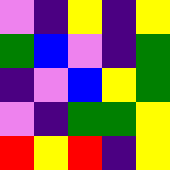[["violet", "indigo", "yellow", "indigo", "yellow"], ["green", "blue", "violet", "indigo", "green"], ["indigo", "violet", "blue", "yellow", "green"], ["violet", "indigo", "green", "green", "yellow"], ["red", "yellow", "red", "indigo", "yellow"]]